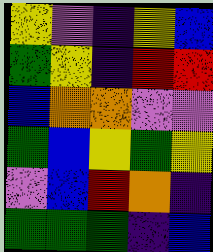[["yellow", "violet", "indigo", "yellow", "blue"], ["green", "yellow", "indigo", "red", "red"], ["blue", "orange", "orange", "violet", "violet"], ["green", "blue", "yellow", "green", "yellow"], ["violet", "blue", "red", "orange", "indigo"], ["green", "green", "green", "indigo", "blue"]]